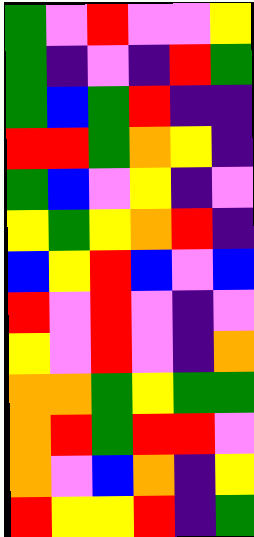[["green", "violet", "red", "violet", "violet", "yellow"], ["green", "indigo", "violet", "indigo", "red", "green"], ["green", "blue", "green", "red", "indigo", "indigo"], ["red", "red", "green", "orange", "yellow", "indigo"], ["green", "blue", "violet", "yellow", "indigo", "violet"], ["yellow", "green", "yellow", "orange", "red", "indigo"], ["blue", "yellow", "red", "blue", "violet", "blue"], ["red", "violet", "red", "violet", "indigo", "violet"], ["yellow", "violet", "red", "violet", "indigo", "orange"], ["orange", "orange", "green", "yellow", "green", "green"], ["orange", "red", "green", "red", "red", "violet"], ["orange", "violet", "blue", "orange", "indigo", "yellow"], ["red", "yellow", "yellow", "red", "indigo", "green"]]